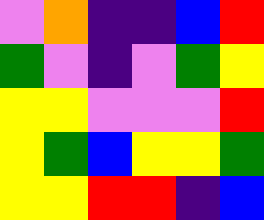[["violet", "orange", "indigo", "indigo", "blue", "red"], ["green", "violet", "indigo", "violet", "green", "yellow"], ["yellow", "yellow", "violet", "violet", "violet", "red"], ["yellow", "green", "blue", "yellow", "yellow", "green"], ["yellow", "yellow", "red", "red", "indigo", "blue"]]